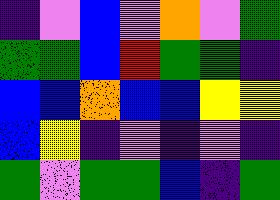[["indigo", "violet", "blue", "violet", "orange", "violet", "green"], ["green", "green", "blue", "red", "green", "green", "indigo"], ["blue", "blue", "orange", "blue", "blue", "yellow", "yellow"], ["blue", "yellow", "indigo", "violet", "indigo", "violet", "indigo"], ["green", "violet", "green", "green", "blue", "indigo", "green"]]